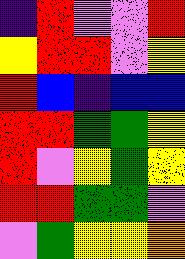[["indigo", "red", "violet", "violet", "red"], ["yellow", "red", "red", "violet", "yellow"], ["red", "blue", "indigo", "blue", "blue"], ["red", "red", "green", "green", "yellow"], ["red", "violet", "yellow", "green", "yellow"], ["red", "red", "green", "green", "violet"], ["violet", "green", "yellow", "yellow", "orange"]]